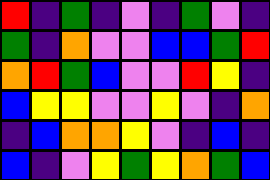[["red", "indigo", "green", "indigo", "violet", "indigo", "green", "violet", "indigo"], ["green", "indigo", "orange", "violet", "violet", "blue", "blue", "green", "red"], ["orange", "red", "green", "blue", "violet", "violet", "red", "yellow", "indigo"], ["blue", "yellow", "yellow", "violet", "violet", "yellow", "violet", "indigo", "orange"], ["indigo", "blue", "orange", "orange", "yellow", "violet", "indigo", "blue", "indigo"], ["blue", "indigo", "violet", "yellow", "green", "yellow", "orange", "green", "blue"]]